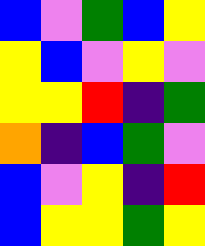[["blue", "violet", "green", "blue", "yellow"], ["yellow", "blue", "violet", "yellow", "violet"], ["yellow", "yellow", "red", "indigo", "green"], ["orange", "indigo", "blue", "green", "violet"], ["blue", "violet", "yellow", "indigo", "red"], ["blue", "yellow", "yellow", "green", "yellow"]]